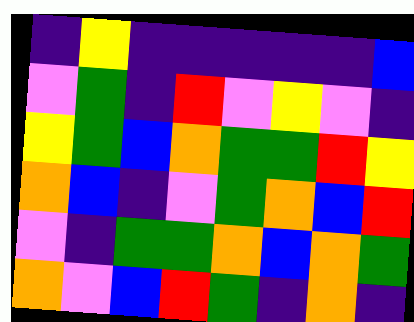[["indigo", "yellow", "indigo", "indigo", "indigo", "indigo", "indigo", "blue"], ["violet", "green", "indigo", "red", "violet", "yellow", "violet", "indigo"], ["yellow", "green", "blue", "orange", "green", "green", "red", "yellow"], ["orange", "blue", "indigo", "violet", "green", "orange", "blue", "red"], ["violet", "indigo", "green", "green", "orange", "blue", "orange", "green"], ["orange", "violet", "blue", "red", "green", "indigo", "orange", "indigo"]]